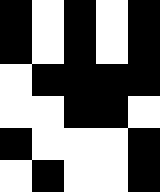[["black", "white", "black", "white", "black"], ["black", "white", "black", "white", "black"], ["white", "black", "black", "black", "black"], ["white", "white", "black", "black", "white"], ["black", "white", "white", "white", "black"], ["white", "black", "white", "white", "black"]]